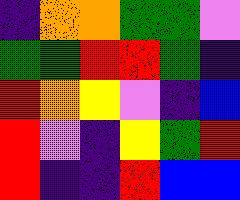[["indigo", "orange", "orange", "green", "green", "violet"], ["green", "green", "red", "red", "green", "indigo"], ["red", "orange", "yellow", "violet", "indigo", "blue"], ["red", "violet", "indigo", "yellow", "green", "red"], ["red", "indigo", "indigo", "red", "blue", "blue"]]